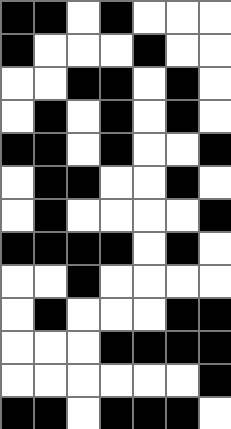[["black", "black", "white", "black", "white", "white", "white"], ["black", "white", "white", "white", "black", "white", "white"], ["white", "white", "black", "black", "white", "black", "white"], ["white", "black", "white", "black", "white", "black", "white"], ["black", "black", "white", "black", "white", "white", "black"], ["white", "black", "black", "white", "white", "black", "white"], ["white", "black", "white", "white", "white", "white", "black"], ["black", "black", "black", "black", "white", "black", "white"], ["white", "white", "black", "white", "white", "white", "white"], ["white", "black", "white", "white", "white", "black", "black"], ["white", "white", "white", "black", "black", "black", "black"], ["white", "white", "white", "white", "white", "white", "black"], ["black", "black", "white", "black", "black", "black", "white"]]